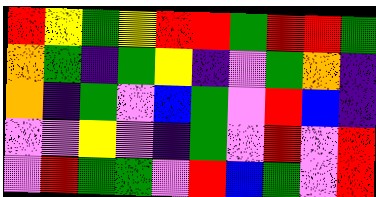[["red", "yellow", "green", "yellow", "red", "red", "green", "red", "red", "green"], ["orange", "green", "indigo", "green", "yellow", "indigo", "violet", "green", "orange", "indigo"], ["orange", "indigo", "green", "violet", "blue", "green", "violet", "red", "blue", "indigo"], ["violet", "violet", "yellow", "violet", "indigo", "green", "violet", "red", "violet", "red"], ["violet", "red", "green", "green", "violet", "red", "blue", "green", "violet", "red"]]